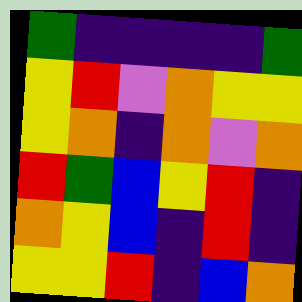[["green", "indigo", "indigo", "indigo", "indigo", "green"], ["yellow", "red", "violet", "orange", "yellow", "yellow"], ["yellow", "orange", "indigo", "orange", "violet", "orange"], ["red", "green", "blue", "yellow", "red", "indigo"], ["orange", "yellow", "blue", "indigo", "red", "indigo"], ["yellow", "yellow", "red", "indigo", "blue", "orange"]]